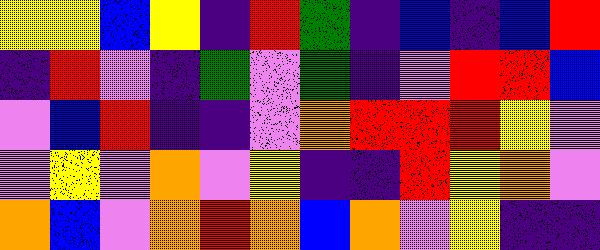[["yellow", "yellow", "blue", "yellow", "indigo", "red", "green", "indigo", "blue", "indigo", "blue", "red"], ["indigo", "red", "violet", "indigo", "green", "violet", "green", "indigo", "violet", "red", "red", "blue"], ["violet", "blue", "red", "indigo", "indigo", "violet", "orange", "red", "red", "red", "yellow", "violet"], ["violet", "yellow", "violet", "orange", "violet", "yellow", "indigo", "indigo", "red", "yellow", "orange", "violet"], ["orange", "blue", "violet", "orange", "red", "orange", "blue", "orange", "violet", "yellow", "indigo", "indigo"]]